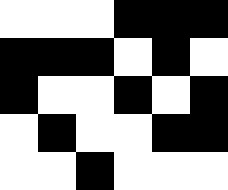[["white", "white", "white", "black", "black", "black"], ["black", "black", "black", "white", "black", "white"], ["black", "white", "white", "black", "white", "black"], ["white", "black", "white", "white", "black", "black"], ["white", "white", "black", "white", "white", "white"]]